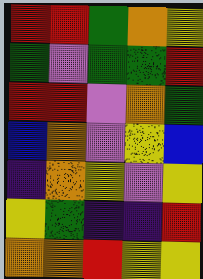[["red", "red", "green", "orange", "yellow"], ["green", "violet", "green", "green", "red"], ["red", "red", "violet", "orange", "green"], ["blue", "orange", "violet", "yellow", "blue"], ["indigo", "orange", "yellow", "violet", "yellow"], ["yellow", "green", "indigo", "indigo", "red"], ["orange", "orange", "red", "yellow", "yellow"]]